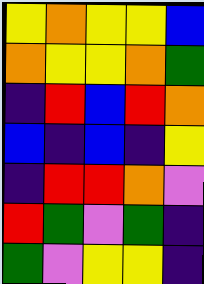[["yellow", "orange", "yellow", "yellow", "blue"], ["orange", "yellow", "yellow", "orange", "green"], ["indigo", "red", "blue", "red", "orange"], ["blue", "indigo", "blue", "indigo", "yellow"], ["indigo", "red", "red", "orange", "violet"], ["red", "green", "violet", "green", "indigo"], ["green", "violet", "yellow", "yellow", "indigo"]]